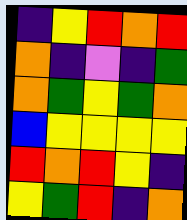[["indigo", "yellow", "red", "orange", "red"], ["orange", "indigo", "violet", "indigo", "green"], ["orange", "green", "yellow", "green", "orange"], ["blue", "yellow", "yellow", "yellow", "yellow"], ["red", "orange", "red", "yellow", "indigo"], ["yellow", "green", "red", "indigo", "orange"]]